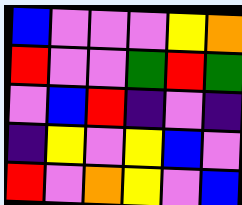[["blue", "violet", "violet", "violet", "yellow", "orange"], ["red", "violet", "violet", "green", "red", "green"], ["violet", "blue", "red", "indigo", "violet", "indigo"], ["indigo", "yellow", "violet", "yellow", "blue", "violet"], ["red", "violet", "orange", "yellow", "violet", "blue"]]